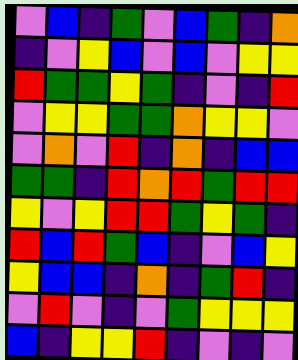[["violet", "blue", "indigo", "green", "violet", "blue", "green", "indigo", "orange"], ["indigo", "violet", "yellow", "blue", "violet", "blue", "violet", "yellow", "yellow"], ["red", "green", "green", "yellow", "green", "indigo", "violet", "indigo", "red"], ["violet", "yellow", "yellow", "green", "green", "orange", "yellow", "yellow", "violet"], ["violet", "orange", "violet", "red", "indigo", "orange", "indigo", "blue", "blue"], ["green", "green", "indigo", "red", "orange", "red", "green", "red", "red"], ["yellow", "violet", "yellow", "red", "red", "green", "yellow", "green", "indigo"], ["red", "blue", "red", "green", "blue", "indigo", "violet", "blue", "yellow"], ["yellow", "blue", "blue", "indigo", "orange", "indigo", "green", "red", "indigo"], ["violet", "red", "violet", "indigo", "violet", "green", "yellow", "yellow", "yellow"], ["blue", "indigo", "yellow", "yellow", "red", "indigo", "violet", "indigo", "violet"]]